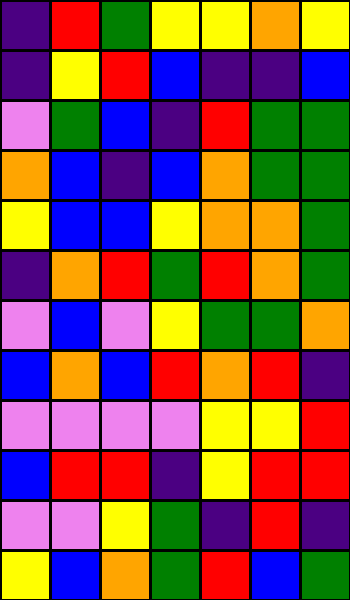[["indigo", "red", "green", "yellow", "yellow", "orange", "yellow"], ["indigo", "yellow", "red", "blue", "indigo", "indigo", "blue"], ["violet", "green", "blue", "indigo", "red", "green", "green"], ["orange", "blue", "indigo", "blue", "orange", "green", "green"], ["yellow", "blue", "blue", "yellow", "orange", "orange", "green"], ["indigo", "orange", "red", "green", "red", "orange", "green"], ["violet", "blue", "violet", "yellow", "green", "green", "orange"], ["blue", "orange", "blue", "red", "orange", "red", "indigo"], ["violet", "violet", "violet", "violet", "yellow", "yellow", "red"], ["blue", "red", "red", "indigo", "yellow", "red", "red"], ["violet", "violet", "yellow", "green", "indigo", "red", "indigo"], ["yellow", "blue", "orange", "green", "red", "blue", "green"]]